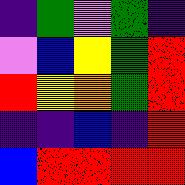[["indigo", "green", "violet", "green", "indigo"], ["violet", "blue", "yellow", "green", "red"], ["red", "yellow", "orange", "green", "red"], ["indigo", "indigo", "blue", "indigo", "red"], ["blue", "red", "red", "red", "red"]]